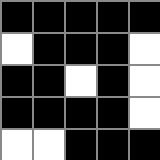[["black", "black", "black", "black", "black"], ["white", "black", "black", "black", "white"], ["black", "black", "white", "black", "white"], ["black", "black", "black", "black", "white"], ["white", "white", "black", "black", "black"]]